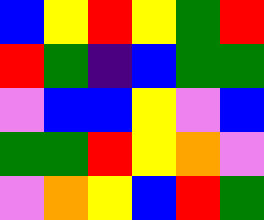[["blue", "yellow", "red", "yellow", "green", "red"], ["red", "green", "indigo", "blue", "green", "green"], ["violet", "blue", "blue", "yellow", "violet", "blue"], ["green", "green", "red", "yellow", "orange", "violet"], ["violet", "orange", "yellow", "blue", "red", "green"]]